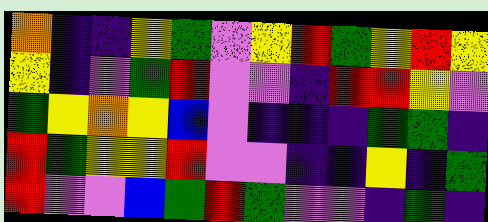[["orange", "indigo", "indigo", "yellow", "green", "violet", "yellow", "red", "green", "yellow", "red", "yellow"], ["yellow", "indigo", "violet", "green", "red", "violet", "violet", "indigo", "red", "red", "yellow", "violet"], ["green", "yellow", "orange", "yellow", "blue", "violet", "indigo", "indigo", "indigo", "green", "green", "indigo"], ["red", "green", "yellow", "yellow", "red", "violet", "violet", "indigo", "indigo", "yellow", "indigo", "green"], ["red", "violet", "violet", "blue", "green", "red", "green", "violet", "violet", "indigo", "green", "indigo"]]